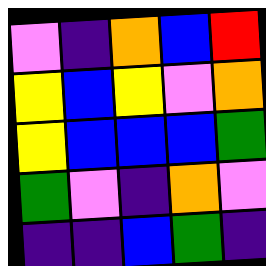[["violet", "indigo", "orange", "blue", "red"], ["yellow", "blue", "yellow", "violet", "orange"], ["yellow", "blue", "blue", "blue", "green"], ["green", "violet", "indigo", "orange", "violet"], ["indigo", "indigo", "blue", "green", "indigo"]]